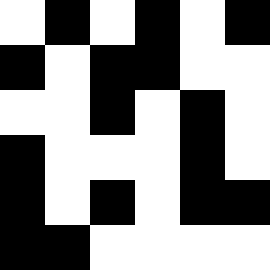[["white", "black", "white", "black", "white", "black"], ["black", "white", "black", "black", "white", "white"], ["white", "white", "black", "white", "black", "white"], ["black", "white", "white", "white", "black", "white"], ["black", "white", "black", "white", "black", "black"], ["black", "black", "white", "white", "white", "white"]]